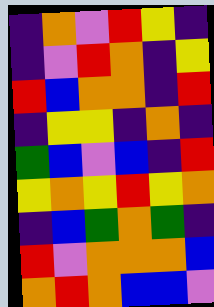[["indigo", "orange", "violet", "red", "yellow", "indigo"], ["indigo", "violet", "red", "orange", "indigo", "yellow"], ["red", "blue", "orange", "orange", "indigo", "red"], ["indigo", "yellow", "yellow", "indigo", "orange", "indigo"], ["green", "blue", "violet", "blue", "indigo", "red"], ["yellow", "orange", "yellow", "red", "yellow", "orange"], ["indigo", "blue", "green", "orange", "green", "indigo"], ["red", "violet", "orange", "orange", "orange", "blue"], ["orange", "red", "orange", "blue", "blue", "violet"]]